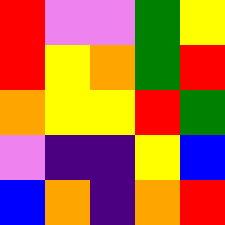[["red", "violet", "violet", "green", "yellow"], ["red", "yellow", "orange", "green", "red"], ["orange", "yellow", "yellow", "red", "green"], ["violet", "indigo", "indigo", "yellow", "blue"], ["blue", "orange", "indigo", "orange", "red"]]